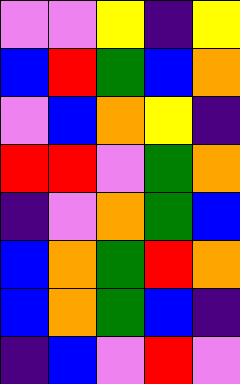[["violet", "violet", "yellow", "indigo", "yellow"], ["blue", "red", "green", "blue", "orange"], ["violet", "blue", "orange", "yellow", "indigo"], ["red", "red", "violet", "green", "orange"], ["indigo", "violet", "orange", "green", "blue"], ["blue", "orange", "green", "red", "orange"], ["blue", "orange", "green", "blue", "indigo"], ["indigo", "blue", "violet", "red", "violet"]]